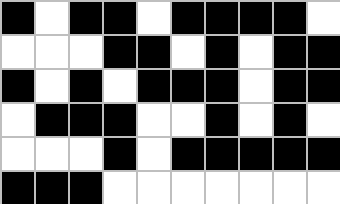[["black", "white", "black", "black", "white", "black", "black", "black", "black", "white"], ["white", "white", "white", "black", "black", "white", "black", "white", "black", "black"], ["black", "white", "black", "white", "black", "black", "black", "white", "black", "black"], ["white", "black", "black", "black", "white", "white", "black", "white", "black", "white"], ["white", "white", "white", "black", "white", "black", "black", "black", "black", "black"], ["black", "black", "black", "white", "white", "white", "white", "white", "white", "white"]]